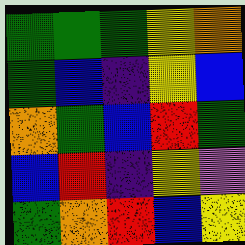[["green", "green", "green", "yellow", "orange"], ["green", "blue", "indigo", "yellow", "blue"], ["orange", "green", "blue", "red", "green"], ["blue", "red", "indigo", "yellow", "violet"], ["green", "orange", "red", "blue", "yellow"]]